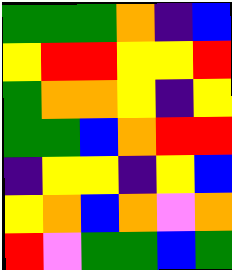[["green", "green", "green", "orange", "indigo", "blue"], ["yellow", "red", "red", "yellow", "yellow", "red"], ["green", "orange", "orange", "yellow", "indigo", "yellow"], ["green", "green", "blue", "orange", "red", "red"], ["indigo", "yellow", "yellow", "indigo", "yellow", "blue"], ["yellow", "orange", "blue", "orange", "violet", "orange"], ["red", "violet", "green", "green", "blue", "green"]]